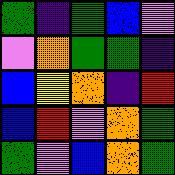[["green", "indigo", "green", "blue", "violet"], ["violet", "orange", "green", "green", "indigo"], ["blue", "yellow", "orange", "indigo", "red"], ["blue", "red", "violet", "orange", "green"], ["green", "violet", "blue", "orange", "green"]]